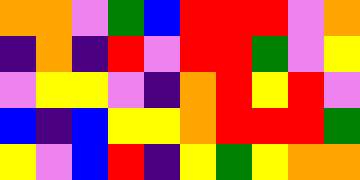[["orange", "orange", "violet", "green", "blue", "red", "red", "red", "violet", "orange"], ["indigo", "orange", "indigo", "red", "violet", "red", "red", "green", "violet", "yellow"], ["violet", "yellow", "yellow", "violet", "indigo", "orange", "red", "yellow", "red", "violet"], ["blue", "indigo", "blue", "yellow", "yellow", "orange", "red", "red", "red", "green"], ["yellow", "violet", "blue", "red", "indigo", "yellow", "green", "yellow", "orange", "orange"]]